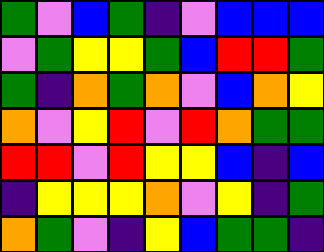[["green", "violet", "blue", "green", "indigo", "violet", "blue", "blue", "blue"], ["violet", "green", "yellow", "yellow", "green", "blue", "red", "red", "green"], ["green", "indigo", "orange", "green", "orange", "violet", "blue", "orange", "yellow"], ["orange", "violet", "yellow", "red", "violet", "red", "orange", "green", "green"], ["red", "red", "violet", "red", "yellow", "yellow", "blue", "indigo", "blue"], ["indigo", "yellow", "yellow", "yellow", "orange", "violet", "yellow", "indigo", "green"], ["orange", "green", "violet", "indigo", "yellow", "blue", "green", "green", "indigo"]]